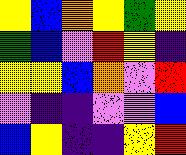[["yellow", "blue", "orange", "yellow", "green", "yellow"], ["green", "blue", "violet", "red", "yellow", "indigo"], ["yellow", "yellow", "blue", "orange", "violet", "red"], ["violet", "indigo", "indigo", "violet", "violet", "blue"], ["blue", "yellow", "indigo", "indigo", "yellow", "red"]]